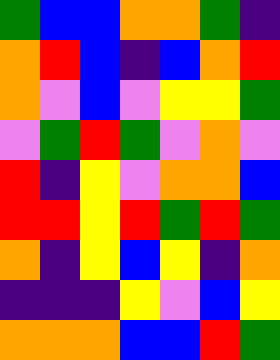[["green", "blue", "blue", "orange", "orange", "green", "indigo"], ["orange", "red", "blue", "indigo", "blue", "orange", "red"], ["orange", "violet", "blue", "violet", "yellow", "yellow", "green"], ["violet", "green", "red", "green", "violet", "orange", "violet"], ["red", "indigo", "yellow", "violet", "orange", "orange", "blue"], ["red", "red", "yellow", "red", "green", "red", "green"], ["orange", "indigo", "yellow", "blue", "yellow", "indigo", "orange"], ["indigo", "indigo", "indigo", "yellow", "violet", "blue", "yellow"], ["orange", "orange", "orange", "blue", "blue", "red", "green"]]